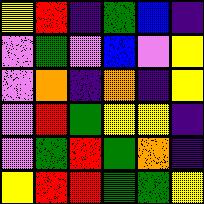[["yellow", "red", "indigo", "green", "blue", "indigo"], ["violet", "green", "violet", "blue", "violet", "yellow"], ["violet", "orange", "indigo", "orange", "indigo", "yellow"], ["violet", "red", "green", "yellow", "yellow", "indigo"], ["violet", "green", "red", "green", "orange", "indigo"], ["yellow", "red", "red", "green", "green", "yellow"]]